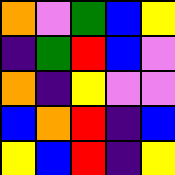[["orange", "violet", "green", "blue", "yellow"], ["indigo", "green", "red", "blue", "violet"], ["orange", "indigo", "yellow", "violet", "violet"], ["blue", "orange", "red", "indigo", "blue"], ["yellow", "blue", "red", "indigo", "yellow"]]